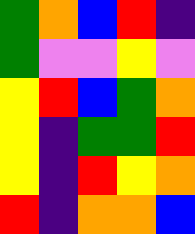[["green", "orange", "blue", "red", "indigo"], ["green", "violet", "violet", "yellow", "violet"], ["yellow", "red", "blue", "green", "orange"], ["yellow", "indigo", "green", "green", "red"], ["yellow", "indigo", "red", "yellow", "orange"], ["red", "indigo", "orange", "orange", "blue"]]